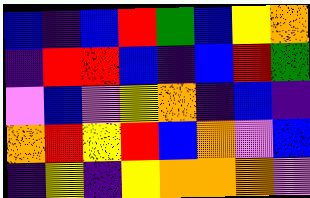[["blue", "indigo", "blue", "red", "green", "blue", "yellow", "orange"], ["indigo", "red", "red", "blue", "indigo", "blue", "red", "green"], ["violet", "blue", "violet", "yellow", "orange", "indigo", "blue", "indigo"], ["orange", "red", "yellow", "red", "blue", "orange", "violet", "blue"], ["indigo", "yellow", "indigo", "yellow", "orange", "orange", "orange", "violet"]]